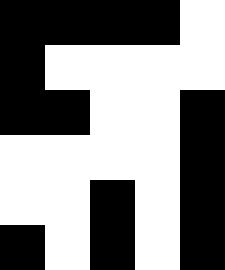[["black", "black", "black", "black", "white"], ["black", "white", "white", "white", "white"], ["black", "black", "white", "white", "black"], ["white", "white", "white", "white", "black"], ["white", "white", "black", "white", "black"], ["black", "white", "black", "white", "black"]]